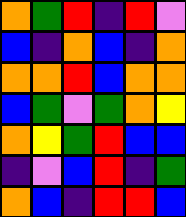[["orange", "green", "red", "indigo", "red", "violet"], ["blue", "indigo", "orange", "blue", "indigo", "orange"], ["orange", "orange", "red", "blue", "orange", "orange"], ["blue", "green", "violet", "green", "orange", "yellow"], ["orange", "yellow", "green", "red", "blue", "blue"], ["indigo", "violet", "blue", "red", "indigo", "green"], ["orange", "blue", "indigo", "red", "red", "blue"]]